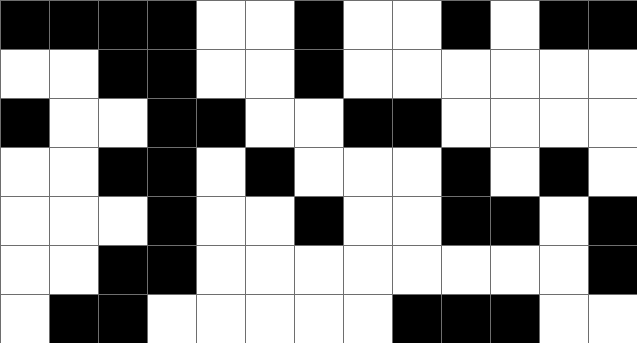[["black", "black", "black", "black", "white", "white", "black", "white", "white", "black", "white", "black", "black"], ["white", "white", "black", "black", "white", "white", "black", "white", "white", "white", "white", "white", "white"], ["black", "white", "white", "black", "black", "white", "white", "black", "black", "white", "white", "white", "white"], ["white", "white", "black", "black", "white", "black", "white", "white", "white", "black", "white", "black", "white"], ["white", "white", "white", "black", "white", "white", "black", "white", "white", "black", "black", "white", "black"], ["white", "white", "black", "black", "white", "white", "white", "white", "white", "white", "white", "white", "black"], ["white", "black", "black", "white", "white", "white", "white", "white", "black", "black", "black", "white", "white"]]